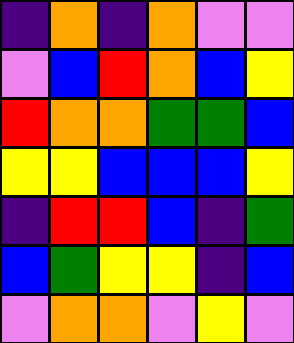[["indigo", "orange", "indigo", "orange", "violet", "violet"], ["violet", "blue", "red", "orange", "blue", "yellow"], ["red", "orange", "orange", "green", "green", "blue"], ["yellow", "yellow", "blue", "blue", "blue", "yellow"], ["indigo", "red", "red", "blue", "indigo", "green"], ["blue", "green", "yellow", "yellow", "indigo", "blue"], ["violet", "orange", "orange", "violet", "yellow", "violet"]]